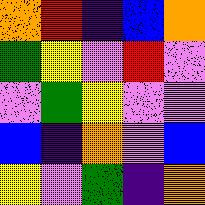[["orange", "red", "indigo", "blue", "orange"], ["green", "yellow", "violet", "red", "violet"], ["violet", "green", "yellow", "violet", "violet"], ["blue", "indigo", "orange", "violet", "blue"], ["yellow", "violet", "green", "indigo", "orange"]]